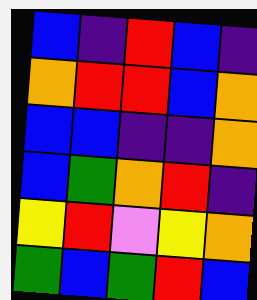[["blue", "indigo", "red", "blue", "indigo"], ["orange", "red", "red", "blue", "orange"], ["blue", "blue", "indigo", "indigo", "orange"], ["blue", "green", "orange", "red", "indigo"], ["yellow", "red", "violet", "yellow", "orange"], ["green", "blue", "green", "red", "blue"]]